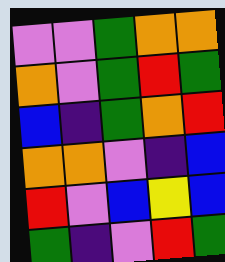[["violet", "violet", "green", "orange", "orange"], ["orange", "violet", "green", "red", "green"], ["blue", "indigo", "green", "orange", "red"], ["orange", "orange", "violet", "indigo", "blue"], ["red", "violet", "blue", "yellow", "blue"], ["green", "indigo", "violet", "red", "green"]]